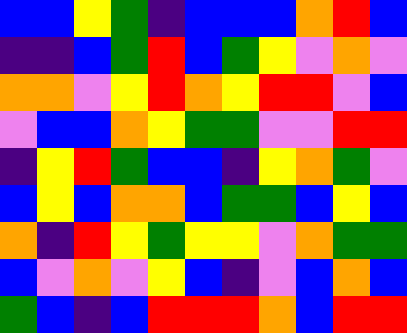[["blue", "blue", "yellow", "green", "indigo", "blue", "blue", "blue", "orange", "red", "blue"], ["indigo", "indigo", "blue", "green", "red", "blue", "green", "yellow", "violet", "orange", "violet"], ["orange", "orange", "violet", "yellow", "red", "orange", "yellow", "red", "red", "violet", "blue"], ["violet", "blue", "blue", "orange", "yellow", "green", "green", "violet", "violet", "red", "red"], ["indigo", "yellow", "red", "green", "blue", "blue", "indigo", "yellow", "orange", "green", "violet"], ["blue", "yellow", "blue", "orange", "orange", "blue", "green", "green", "blue", "yellow", "blue"], ["orange", "indigo", "red", "yellow", "green", "yellow", "yellow", "violet", "orange", "green", "green"], ["blue", "violet", "orange", "violet", "yellow", "blue", "indigo", "violet", "blue", "orange", "blue"], ["green", "blue", "indigo", "blue", "red", "red", "red", "orange", "blue", "red", "red"]]